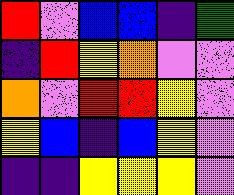[["red", "violet", "blue", "blue", "indigo", "green"], ["indigo", "red", "yellow", "orange", "violet", "violet"], ["orange", "violet", "red", "red", "yellow", "violet"], ["yellow", "blue", "indigo", "blue", "yellow", "violet"], ["indigo", "indigo", "yellow", "yellow", "yellow", "violet"]]